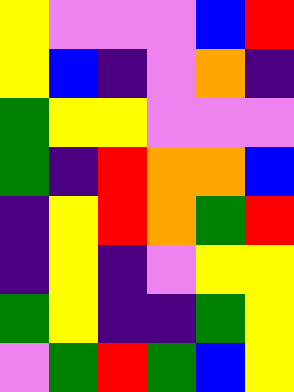[["yellow", "violet", "violet", "violet", "blue", "red"], ["yellow", "blue", "indigo", "violet", "orange", "indigo"], ["green", "yellow", "yellow", "violet", "violet", "violet"], ["green", "indigo", "red", "orange", "orange", "blue"], ["indigo", "yellow", "red", "orange", "green", "red"], ["indigo", "yellow", "indigo", "violet", "yellow", "yellow"], ["green", "yellow", "indigo", "indigo", "green", "yellow"], ["violet", "green", "red", "green", "blue", "yellow"]]